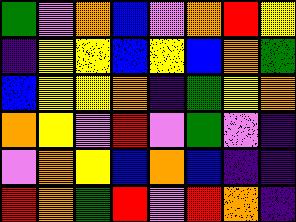[["green", "violet", "orange", "blue", "violet", "orange", "red", "yellow"], ["indigo", "yellow", "yellow", "blue", "yellow", "blue", "orange", "green"], ["blue", "yellow", "yellow", "orange", "indigo", "green", "yellow", "orange"], ["orange", "yellow", "violet", "red", "violet", "green", "violet", "indigo"], ["violet", "orange", "yellow", "blue", "orange", "blue", "indigo", "indigo"], ["red", "orange", "green", "red", "violet", "red", "orange", "indigo"]]